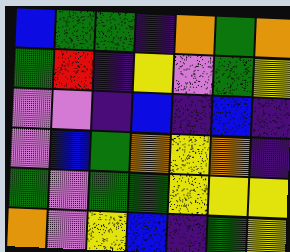[["blue", "green", "green", "indigo", "orange", "green", "orange"], ["green", "red", "indigo", "yellow", "violet", "green", "yellow"], ["violet", "violet", "indigo", "blue", "indigo", "blue", "indigo"], ["violet", "blue", "green", "orange", "yellow", "orange", "indigo"], ["green", "violet", "green", "green", "yellow", "yellow", "yellow"], ["orange", "violet", "yellow", "blue", "indigo", "green", "yellow"]]